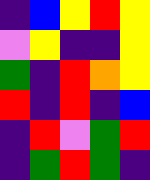[["indigo", "blue", "yellow", "red", "yellow"], ["violet", "yellow", "indigo", "indigo", "yellow"], ["green", "indigo", "red", "orange", "yellow"], ["red", "indigo", "red", "indigo", "blue"], ["indigo", "red", "violet", "green", "red"], ["indigo", "green", "red", "green", "indigo"]]